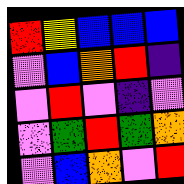[["red", "yellow", "blue", "blue", "blue"], ["violet", "blue", "orange", "red", "indigo"], ["violet", "red", "violet", "indigo", "violet"], ["violet", "green", "red", "green", "orange"], ["violet", "blue", "orange", "violet", "red"]]